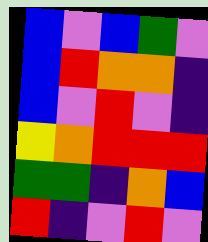[["blue", "violet", "blue", "green", "violet"], ["blue", "red", "orange", "orange", "indigo"], ["blue", "violet", "red", "violet", "indigo"], ["yellow", "orange", "red", "red", "red"], ["green", "green", "indigo", "orange", "blue"], ["red", "indigo", "violet", "red", "violet"]]